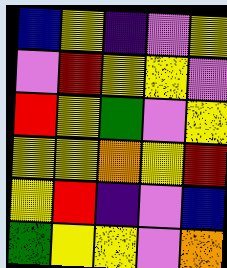[["blue", "yellow", "indigo", "violet", "yellow"], ["violet", "red", "yellow", "yellow", "violet"], ["red", "yellow", "green", "violet", "yellow"], ["yellow", "yellow", "orange", "yellow", "red"], ["yellow", "red", "indigo", "violet", "blue"], ["green", "yellow", "yellow", "violet", "orange"]]